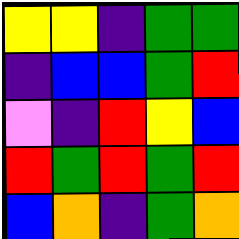[["yellow", "yellow", "indigo", "green", "green"], ["indigo", "blue", "blue", "green", "red"], ["violet", "indigo", "red", "yellow", "blue"], ["red", "green", "red", "green", "red"], ["blue", "orange", "indigo", "green", "orange"]]